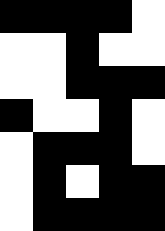[["black", "black", "black", "black", "white"], ["white", "white", "black", "white", "white"], ["white", "white", "black", "black", "black"], ["black", "white", "white", "black", "white"], ["white", "black", "black", "black", "white"], ["white", "black", "white", "black", "black"], ["white", "black", "black", "black", "black"]]